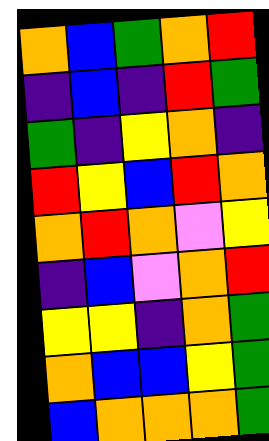[["orange", "blue", "green", "orange", "red"], ["indigo", "blue", "indigo", "red", "green"], ["green", "indigo", "yellow", "orange", "indigo"], ["red", "yellow", "blue", "red", "orange"], ["orange", "red", "orange", "violet", "yellow"], ["indigo", "blue", "violet", "orange", "red"], ["yellow", "yellow", "indigo", "orange", "green"], ["orange", "blue", "blue", "yellow", "green"], ["blue", "orange", "orange", "orange", "green"]]